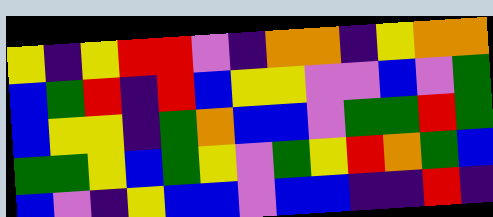[["yellow", "indigo", "yellow", "red", "red", "violet", "indigo", "orange", "orange", "indigo", "yellow", "orange", "orange"], ["blue", "green", "red", "indigo", "red", "blue", "yellow", "yellow", "violet", "violet", "blue", "violet", "green"], ["blue", "yellow", "yellow", "indigo", "green", "orange", "blue", "blue", "violet", "green", "green", "red", "green"], ["green", "green", "yellow", "blue", "green", "yellow", "violet", "green", "yellow", "red", "orange", "green", "blue"], ["blue", "violet", "indigo", "yellow", "blue", "blue", "violet", "blue", "blue", "indigo", "indigo", "red", "indigo"]]